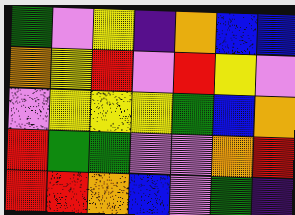[["green", "violet", "yellow", "indigo", "orange", "blue", "blue"], ["orange", "yellow", "red", "violet", "red", "yellow", "violet"], ["violet", "yellow", "yellow", "yellow", "green", "blue", "orange"], ["red", "green", "green", "violet", "violet", "orange", "red"], ["red", "red", "orange", "blue", "violet", "green", "indigo"]]